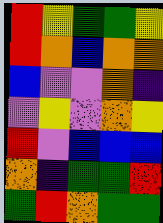[["red", "yellow", "green", "green", "yellow"], ["red", "orange", "blue", "orange", "orange"], ["blue", "violet", "violet", "orange", "indigo"], ["violet", "yellow", "violet", "orange", "yellow"], ["red", "violet", "blue", "blue", "blue"], ["orange", "indigo", "green", "green", "red"], ["green", "red", "orange", "green", "green"]]